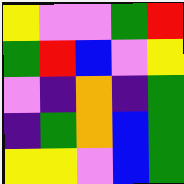[["yellow", "violet", "violet", "green", "red"], ["green", "red", "blue", "violet", "yellow"], ["violet", "indigo", "orange", "indigo", "green"], ["indigo", "green", "orange", "blue", "green"], ["yellow", "yellow", "violet", "blue", "green"]]